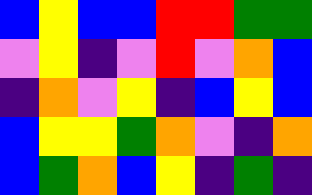[["blue", "yellow", "blue", "blue", "red", "red", "green", "green"], ["violet", "yellow", "indigo", "violet", "red", "violet", "orange", "blue"], ["indigo", "orange", "violet", "yellow", "indigo", "blue", "yellow", "blue"], ["blue", "yellow", "yellow", "green", "orange", "violet", "indigo", "orange"], ["blue", "green", "orange", "blue", "yellow", "indigo", "green", "indigo"]]